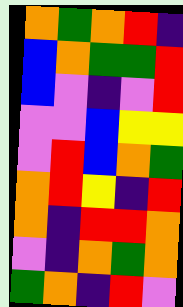[["orange", "green", "orange", "red", "indigo"], ["blue", "orange", "green", "green", "red"], ["blue", "violet", "indigo", "violet", "red"], ["violet", "violet", "blue", "yellow", "yellow"], ["violet", "red", "blue", "orange", "green"], ["orange", "red", "yellow", "indigo", "red"], ["orange", "indigo", "red", "red", "orange"], ["violet", "indigo", "orange", "green", "orange"], ["green", "orange", "indigo", "red", "violet"]]